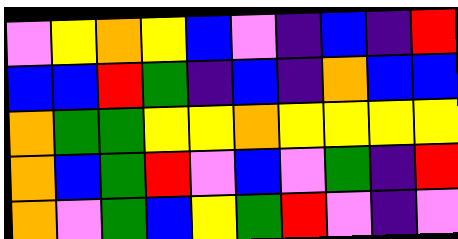[["violet", "yellow", "orange", "yellow", "blue", "violet", "indigo", "blue", "indigo", "red"], ["blue", "blue", "red", "green", "indigo", "blue", "indigo", "orange", "blue", "blue"], ["orange", "green", "green", "yellow", "yellow", "orange", "yellow", "yellow", "yellow", "yellow"], ["orange", "blue", "green", "red", "violet", "blue", "violet", "green", "indigo", "red"], ["orange", "violet", "green", "blue", "yellow", "green", "red", "violet", "indigo", "violet"]]